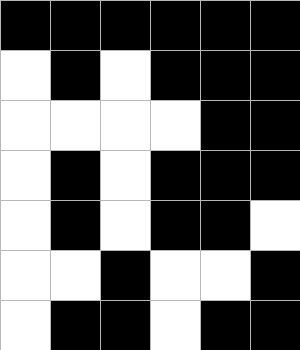[["black", "black", "black", "black", "black", "black"], ["white", "black", "white", "black", "black", "black"], ["white", "white", "white", "white", "black", "black"], ["white", "black", "white", "black", "black", "black"], ["white", "black", "white", "black", "black", "white"], ["white", "white", "black", "white", "white", "black"], ["white", "black", "black", "white", "black", "black"]]